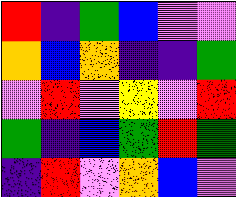[["red", "indigo", "green", "blue", "violet", "violet"], ["orange", "blue", "orange", "indigo", "indigo", "green"], ["violet", "red", "violet", "yellow", "violet", "red"], ["green", "indigo", "blue", "green", "red", "green"], ["indigo", "red", "violet", "orange", "blue", "violet"]]